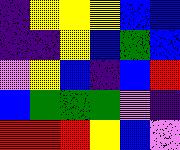[["indigo", "yellow", "yellow", "yellow", "blue", "blue"], ["indigo", "indigo", "yellow", "blue", "green", "blue"], ["violet", "yellow", "blue", "indigo", "blue", "red"], ["blue", "green", "green", "green", "violet", "indigo"], ["red", "red", "red", "yellow", "blue", "violet"]]